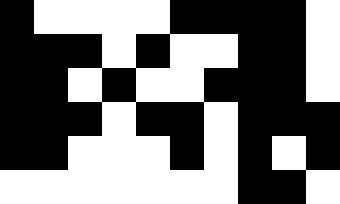[["black", "white", "white", "white", "white", "black", "black", "black", "black", "white"], ["black", "black", "black", "white", "black", "white", "white", "black", "black", "white"], ["black", "black", "white", "black", "white", "white", "black", "black", "black", "white"], ["black", "black", "black", "white", "black", "black", "white", "black", "black", "black"], ["black", "black", "white", "white", "white", "black", "white", "black", "white", "black"], ["white", "white", "white", "white", "white", "white", "white", "black", "black", "white"]]